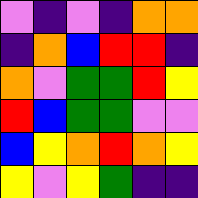[["violet", "indigo", "violet", "indigo", "orange", "orange"], ["indigo", "orange", "blue", "red", "red", "indigo"], ["orange", "violet", "green", "green", "red", "yellow"], ["red", "blue", "green", "green", "violet", "violet"], ["blue", "yellow", "orange", "red", "orange", "yellow"], ["yellow", "violet", "yellow", "green", "indigo", "indigo"]]